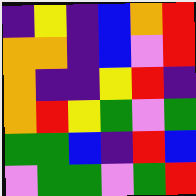[["indigo", "yellow", "indigo", "blue", "orange", "red"], ["orange", "orange", "indigo", "blue", "violet", "red"], ["orange", "indigo", "indigo", "yellow", "red", "indigo"], ["orange", "red", "yellow", "green", "violet", "green"], ["green", "green", "blue", "indigo", "red", "blue"], ["violet", "green", "green", "violet", "green", "red"]]